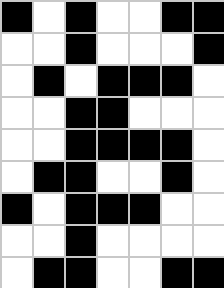[["black", "white", "black", "white", "white", "black", "black"], ["white", "white", "black", "white", "white", "white", "black"], ["white", "black", "white", "black", "black", "black", "white"], ["white", "white", "black", "black", "white", "white", "white"], ["white", "white", "black", "black", "black", "black", "white"], ["white", "black", "black", "white", "white", "black", "white"], ["black", "white", "black", "black", "black", "white", "white"], ["white", "white", "black", "white", "white", "white", "white"], ["white", "black", "black", "white", "white", "black", "black"]]